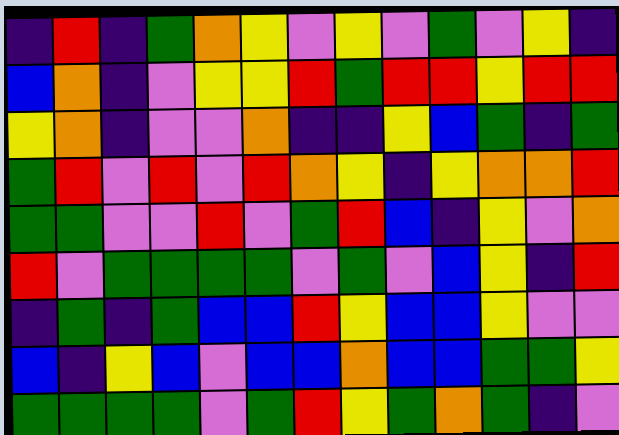[["indigo", "red", "indigo", "green", "orange", "yellow", "violet", "yellow", "violet", "green", "violet", "yellow", "indigo"], ["blue", "orange", "indigo", "violet", "yellow", "yellow", "red", "green", "red", "red", "yellow", "red", "red"], ["yellow", "orange", "indigo", "violet", "violet", "orange", "indigo", "indigo", "yellow", "blue", "green", "indigo", "green"], ["green", "red", "violet", "red", "violet", "red", "orange", "yellow", "indigo", "yellow", "orange", "orange", "red"], ["green", "green", "violet", "violet", "red", "violet", "green", "red", "blue", "indigo", "yellow", "violet", "orange"], ["red", "violet", "green", "green", "green", "green", "violet", "green", "violet", "blue", "yellow", "indigo", "red"], ["indigo", "green", "indigo", "green", "blue", "blue", "red", "yellow", "blue", "blue", "yellow", "violet", "violet"], ["blue", "indigo", "yellow", "blue", "violet", "blue", "blue", "orange", "blue", "blue", "green", "green", "yellow"], ["green", "green", "green", "green", "violet", "green", "red", "yellow", "green", "orange", "green", "indigo", "violet"]]